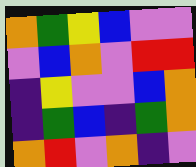[["orange", "green", "yellow", "blue", "violet", "violet"], ["violet", "blue", "orange", "violet", "red", "red"], ["indigo", "yellow", "violet", "violet", "blue", "orange"], ["indigo", "green", "blue", "indigo", "green", "orange"], ["orange", "red", "violet", "orange", "indigo", "violet"]]